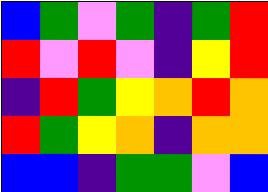[["blue", "green", "violet", "green", "indigo", "green", "red"], ["red", "violet", "red", "violet", "indigo", "yellow", "red"], ["indigo", "red", "green", "yellow", "orange", "red", "orange"], ["red", "green", "yellow", "orange", "indigo", "orange", "orange"], ["blue", "blue", "indigo", "green", "green", "violet", "blue"]]